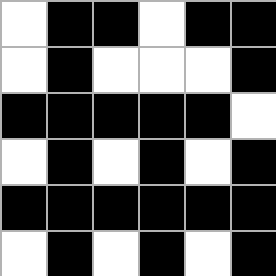[["white", "black", "black", "white", "black", "black"], ["white", "black", "white", "white", "white", "black"], ["black", "black", "black", "black", "black", "white"], ["white", "black", "white", "black", "white", "black"], ["black", "black", "black", "black", "black", "black"], ["white", "black", "white", "black", "white", "black"]]